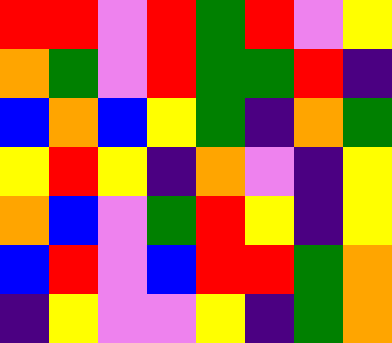[["red", "red", "violet", "red", "green", "red", "violet", "yellow"], ["orange", "green", "violet", "red", "green", "green", "red", "indigo"], ["blue", "orange", "blue", "yellow", "green", "indigo", "orange", "green"], ["yellow", "red", "yellow", "indigo", "orange", "violet", "indigo", "yellow"], ["orange", "blue", "violet", "green", "red", "yellow", "indigo", "yellow"], ["blue", "red", "violet", "blue", "red", "red", "green", "orange"], ["indigo", "yellow", "violet", "violet", "yellow", "indigo", "green", "orange"]]